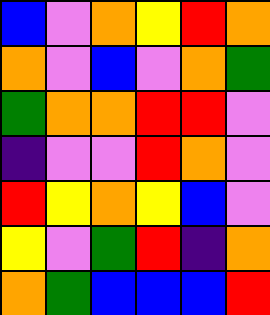[["blue", "violet", "orange", "yellow", "red", "orange"], ["orange", "violet", "blue", "violet", "orange", "green"], ["green", "orange", "orange", "red", "red", "violet"], ["indigo", "violet", "violet", "red", "orange", "violet"], ["red", "yellow", "orange", "yellow", "blue", "violet"], ["yellow", "violet", "green", "red", "indigo", "orange"], ["orange", "green", "blue", "blue", "blue", "red"]]